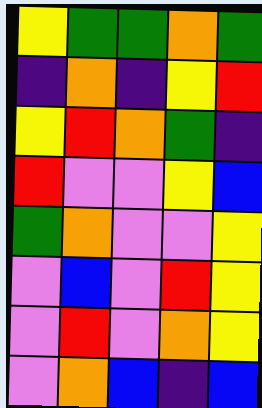[["yellow", "green", "green", "orange", "green"], ["indigo", "orange", "indigo", "yellow", "red"], ["yellow", "red", "orange", "green", "indigo"], ["red", "violet", "violet", "yellow", "blue"], ["green", "orange", "violet", "violet", "yellow"], ["violet", "blue", "violet", "red", "yellow"], ["violet", "red", "violet", "orange", "yellow"], ["violet", "orange", "blue", "indigo", "blue"]]